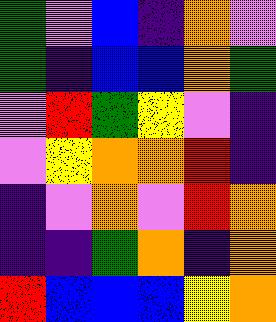[["green", "violet", "blue", "indigo", "orange", "violet"], ["green", "indigo", "blue", "blue", "orange", "green"], ["violet", "red", "green", "yellow", "violet", "indigo"], ["violet", "yellow", "orange", "orange", "red", "indigo"], ["indigo", "violet", "orange", "violet", "red", "orange"], ["indigo", "indigo", "green", "orange", "indigo", "orange"], ["red", "blue", "blue", "blue", "yellow", "orange"]]